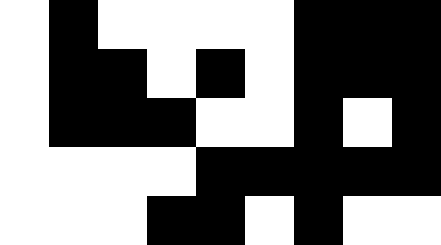[["white", "black", "white", "white", "white", "white", "black", "black", "black"], ["white", "black", "black", "white", "black", "white", "black", "black", "black"], ["white", "black", "black", "black", "white", "white", "black", "white", "black"], ["white", "white", "white", "white", "black", "black", "black", "black", "black"], ["white", "white", "white", "black", "black", "white", "black", "white", "white"]]